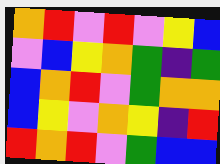[["orange", "red", "violet", "red", "violet", "yellow", "blue"], ["violet", "blue", "yellow", "orange", "green", "indigo", "green"], ["blue", "orange", "red", "violet", "green", "orange", "orange"], ["blue", "yellow", "violet", "orange", "yellow", "indigo", "red"], ["red", "orange", "red", "violet", "green", "blue", "blue"]]